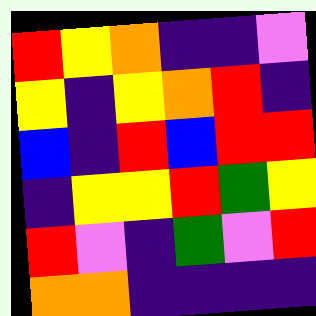[["red", "yellow", "orange", "indigo", "indigo", "violet"], ["yellow", "indigo", "yellow", "orange", "red", "indigo"], ["blue", "indigo", "red", "blue", "red", "red"], ["indigo", "yellow", "yellow", "red", "green", "yellow"], ["red", "violet", "indigo", "green", "violet", "red"], ["orange", "orange", "indigo", "indigo", "indigo", "indigo"]]